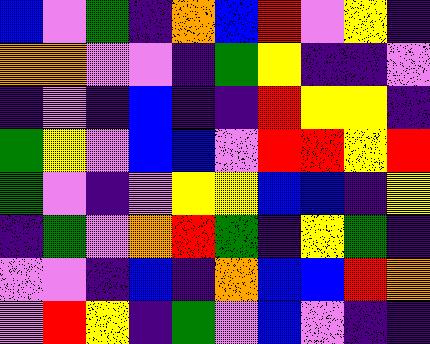[["blue", "violet", "green", "indigo", "orange", "blue", "red", "violet", "yellow", "indigo"], ["orange", "orange", "violet", "violet", "indigo", "green", "yellow", "indigo", "indigo", "violet"], ["indigo", "violet", "indigo", "blue", "indigo", "indigo", "red", "yellow", "yellow", "indigo"], ["green", "yellow", "violet", "blue", "blue", "violet", "red", "red", "yellow", "red"], ["green", "violet", "indigo", "violet", "yellow", "yellow", "blue", "blue", "indigo", "yellow"], ["indigo", "green", "violet", "orange", "red", "green", "indigo", "yellow", "green", "indigo"], ["violet", "violet", "indigo", "blue", "indigo", "orange", "blue", "blue", "red", "orange"], ["violet", "red", "yellow", "indigo", "green", "violet", "blue", "violet", "indigo", "indigo"]]